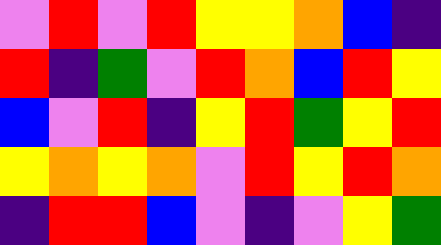[["violet", "red", "violet", "red", "yellow", "yellow", "orange", "blue", "indigo"], ["red", "indigo", "green", "violet", "red", "orange", "blue", "red", "yellow"], ["blue", "violet", "red", "indigo", "yellow", "red", "green", "yellow", "red"], ["yellow", "orange", "yellow", "orange", "violet", "red", "yellow", "red", "orange"], ["indigo", "red", "red", "blue", "violet", "indigo", "violet", "yellow", "green"]]